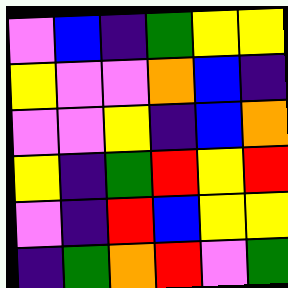[["violet", "blue", "indigo", "green", "yellow", "yellow"], ["yellow", "violet", "violet", "orange", "blue", "indigo"], ["violet", "violet", "yellow", "indigo", "blue", "orange"], ["yellow", "indigo", "green", "red", "yellow", "red"], ["violet", "indigo", "red", "blue", "yellow", "yellow"], ["indigo", "green", "orange", "red", "violet", "green"]]